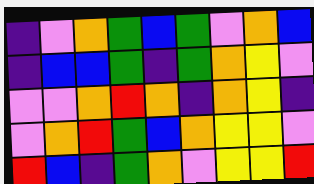[["indigo", "violet", "orange", "green", "blue", "green", "violet", "orange", "blue"], ["indigo", "blue", "blue", "green", "indigo", "green", "orange", "yellow", "violet"], ["violet", "violet", "orange", "red", "orange", "indigo", "orange", "yellow", "indigo"], ["violet", "orange", "red", "green", "blue", "orange", "yellow", "yellow", "violet"], ["red", "blue", "indigo", "green", "orange", "violet", "yellow", "yellow", "red"]]